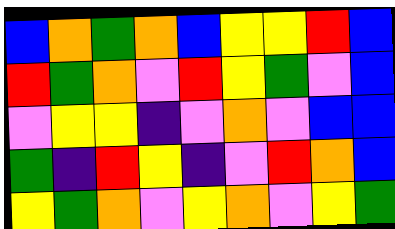[["blue", "orange", "green", "orange", "blue", "yellow", "yellow", "red", "blue"], ["red", "green", "orange", "violet", "red", "yellow", "green", "violet", "blue"], ["violet", "yellow", "yellow", "indigo", "violet", "orange", "violet", "blue", "blue"], ["green", "indigo", "red", "yellow", "indigo", "violet", "red", "orange", "blue"], ["yellow", "green", "orange", "violet", "yellow", "orange", "violet", "yellow", "green"]]